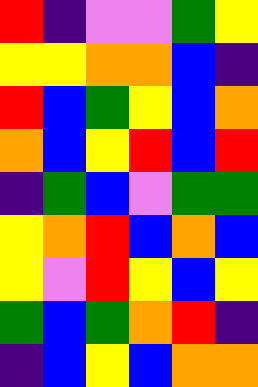[["red", "indigo", "violet", "violet", "green", "yellow"], ["yellow", "yellow", "orange", "orange", "blue", "indigo"], ["red", "blue", "green", "yellow", "blue", "orange"], ["orange", "blue", "yellow", "red", "blue", "red"], ["indigo", "green", "blue", "violet", "green", "green"], ["yellow", "orange", "red", "blue", "orange", "blue"], ["yellow", "violet", "red", "yellow", "blue", "yellow"], ["green", "blue", "green", "orange", "red", "indigo"], ["indigo", "blue", "yellow", "blue", "orange", "orange"]]